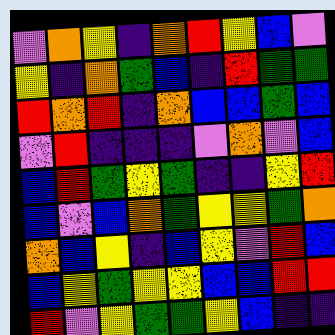[["violet", "orange", "yellow", "indigo", "orange", "red", "yellow", "blue", "violet"], ["yellow", "indigo", "orange", "green", "blue", "indigo", "red", "green", "green"], ["red", "orange", "red", "indigo", "orange", "blue", "blue", "green", "blue"], ["violet", "red", "indigo", "indigo", "indigo", "violet", "orange", "violet", "blue"], ["blue", "red", "green", "yellow", "green", "indigo", "indigo", "yellow", "red"], ["blue", "violet", "blue", "orange", "green", "yellow", "yellow", "green", "orange"], ["orange", "blue", "yellow", "indigo", "blue", "yellow", "violet", "red", "blue"], ["blue", "yellow", "green", "yellow", "yellow", "blue", "blue", "red", "red"], ["red", "violet", "yellow", "green", "green", "yellow", "blue", "indigo", "indigo"]]